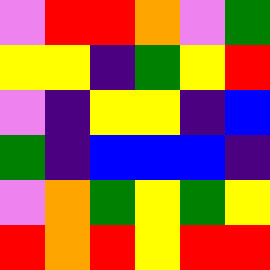[["violet", "red", "red", "orange", "violet", "green"], ["yellow", "yellow", "indigo", "green", "yellow", "red"], ["violet", "indigo", "yellow", "yellow", "indigo", "blue"], ["green", "indigo", "blue", "blue", "blue", "indigo"], ["violet", "orange", "green", "yellow", "green", "yellow"], ["red", "orange", "red", "yellow", "red", "red"]]